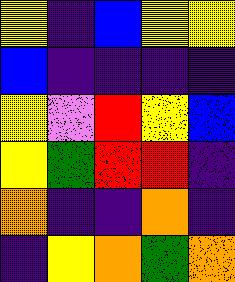[["yellow", "indigo", "blue", "yellow", "yellow"], ["blue", "indigo", "indigo", "indigo", "indigo"], ["yellow", "violet", "red", "yellow", "blue"], ["yellow", "green", "red", "red", "indigo"], ["orange", "indigo", "indigo", "orange", "indigo"], ["indigo", "yellow", "orange", "green", "orange"]]